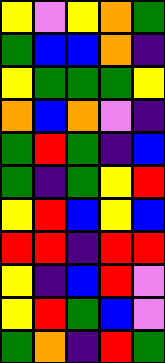[["yellow", "violet", "yellow", "orange", "green"], ["green", "blue", "blue", "orange", "indigo"], ["yellow", "green", "green", "green", "yellow"], ["orange", "blue", "orange", "violet", "indigo"], ["green", "red", "green", "indigo", "blue"], ["green", "indigo", "green", "yellow", "red"], ["yellow", "red", "blue", "yellow", "blue"], ["red", "red", "indigo", "red", "red"], ["yellow", "indigo", "blue", "red", "violet"], ["yellow", "red", "green", "blue", "violet"], ["green", "orange", "indigo", "red", "green"]]